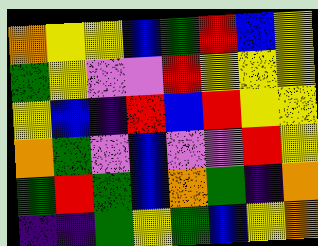[["orange", "yellow", "yellow", "blue", "green", "red", "blue", "yellow"], ["green", "yellow", "violet", "violet", "red", "yellow", "yellow", "yellow"], ["yellow", "blue", "indigo", "red", "blue", "red", "yellow", "yellow"], ["orange", "green", "violet", "blue", "violet", "violet", "red", "yellow"], ["green", "red", "green", "blue", "orange", "green", "indigo", "orange"], ["indigo", "indigo", "green", "yellow", "green", "blue", "yellow", "orange"]]